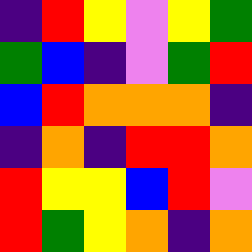[["indigo", "red", "yellow", "violet", "yellow", "green"], ["green", "blue", "indigo", "violet", "green", "red"], ["blue", "red", "orange", "orange", "orange", "indigo"], ["indigo", "orange", "indigo", "red", "red", "orange"], ["red", "yellow", "yellow", "blue", "red", "violet"], ["red", "green", "yellow", "orange", "indigo", "orange"]]